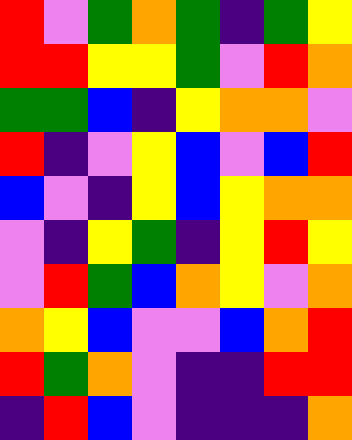[["red", "violet", "green", "orange", "green", "indigo", "green", "yellow"], ["red", "red", "yellow", "yellow", "green", "violet", "red", "orange"], ["green", "green", "blue", "indigo", "yellow", "orange", "orange", "violet"], ["red", "indigo", "violet", "yellow", "blue", "violet", "blue", "red"], ["blue", "violet", "indigo", "yellow", "blue", "yellow", "orange", "orange"], ["violet", "indigo", "yellow", "green", "indigo", "yellow", "red", "yellow"], ["violet", "red", "green", "blue", "orange", "yellow", "violet", "orange"], ["orange", "yellow", "blue", "violet", "violet", "blue", "orange", "red"], ["red", "green", "orange", "violet", "indigo", "indigo", "red", "red"], ["indigo", "red", "blue", "violet", "indigo", "indigo", "indigo", "orange"]]